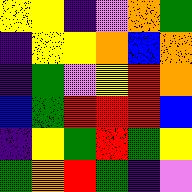[["yellow", "yellow", "indigo", "violet", "orange", "green"], ["indigo", "yellow", "yellow", "orange", "blue", "orange"], ["indigo", "green", "violet", "yellow", "red", "orange"], ["blue", "green", "red", "red", "red", "blue"], ["indigo", "yellow", "green", "red", "green", "yellow"], ["green", "orange", "red", "green", "indigo", "violet"]]